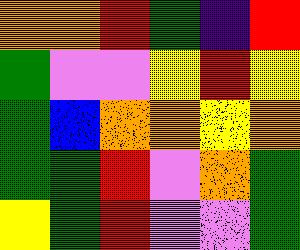[["orange", "orange", "red", "green", "indigo", "red"], ["green", "violet", "violet", "yellow", "red", "yellow"], ["green", "blue", "orange", "orange", "yellow", "orange"], ["green", "green", "red", "violet", "orange", "green"], ["yellow", "green", "red", "violet", "violet", "green"]]